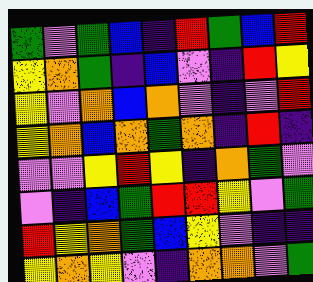[["green", "violet", "green", "blue", "indigo", "red", "green", "blue", "red"], ["yellow", "orange", "green", "indigo", "blue", "violet", "indigo", "red", "yellow"], ["yellow", "violet", "orange", "blue", "orange", "violet", "indigo", "violet", "red"], ["yellow", "orange", "blue", "orange", "green", "orange", "indigo", "red", "indigo"], ["violet", "violet", "yellow", "red", "yellow", "indigo", "orange", "green", "violet"], ["violet", "indigo", "blue", "green", "red", "red", "yellow", "violet", "green"], ["red", "yellow", "orange", "green", "blue", "yellow", "violet", "indigo", "indigo"], ["yellow", "orange", "yellow", "violet", "indigo", "orange", "orange", "violet", "green"]]